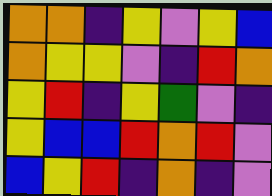[["orange", "orange", "indigo", "yellow", "violet", "yellow", "blue"], ["orange", "yellow", "yellow", "violet", "indigo", "red", "orange"], ["yellow", "red", "indigo", "yellow", "green", "violet", "indigo"], ["yellow", "blue", "blue", "red", "orange", "red", "violet"], ["blue", "yellow", "red", "indigo", "orange", "indigo", "violet"]]